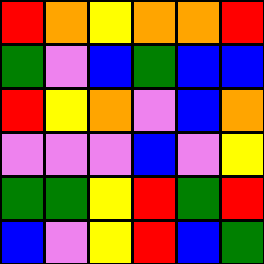[["red", "orange", "yellow", "orange", "orange", "red"], ["green", "violet", "blue", "green", "blue", "blue"], ["red", "yellow", "orange", "violet", "blue", "orange"], ["violet", "violet", "violet", "blue", "violet", "yellow"], ["green", "green", "yellow", "red", "green", "red"], ["blue", "violet", "yellow", "red", "blue", "green"]]